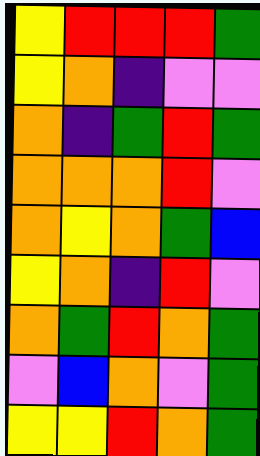[["yellow", "red", "red", "red", "green"], ["yellow", "orange", "indigo", "violet", "violet"], ["orange", "indigo", "green", "red", "green"], ["orange", "orange", "orange", "red", "violet"], ["orange", "yellow", "orange", "green", "blue"], ["yellow", "orange", "indigo", "red", "violet"], ["orange", "green", "red", "orange", "green"], ["violet", "blue", "orange", "violet", "green"], ["yellow", "yellow", "red", "orange", "green"]]